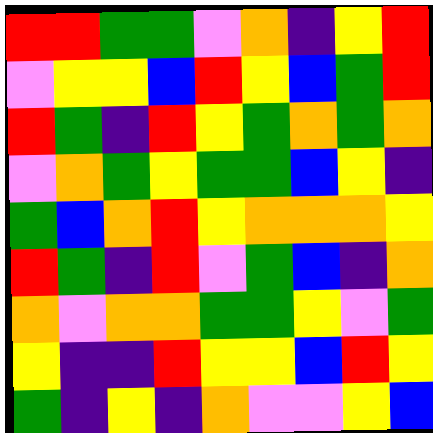[["red", "red", "green", "green", "violet", "orange", "indigo", "yellow", "red"], ["violet", "yellow", "yellow", "blue", "red", "yellow", "blue", "green", "red"], ["red", "green", "indigo", "red", "yellow", "green", "orange", "green", "orange"], ["violet", "orange", "green", "yellow", "green", "green", "blue", "yellow", "indigo"], ["green", "blue", "orange", "red", "yellow", "orange", "orange", "orange", "yellow"], ["red", "green", "indigo", "red", "violet", "green", "blue", "indigo", "orange"], ["orange", "violet", "orange", "orange", "green", "green", "yellow", "violet", "green"], ["yellow", "indigo", "indigo", "red", "yellow", "yellow", "blue", "red", "yellow"], ["green", "indigo", "yellow", "indigo", "orange", "violet", "violet", "yellow", "blue"]]